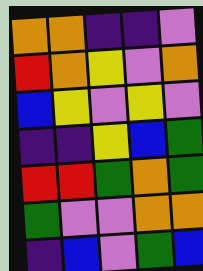[["orange", "orange", "indigo", "indigo", "violet"], ["red", "orange", "yellow", "violet", "orange"], ["blue", "yellow", "violet", "yellow", "violet"], ["indigo", "indigo", "yellow", "blue", "green"], ["red", "red", "green", "orange", "green"], ["green", "violet", "violet", "orange", "orange"], ["indigo", "blue", "violet", "green", "blue"]]